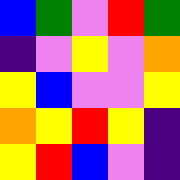[["blue", "green", "violet", "red", "green"], ["indigo", "violet", "yellow", "violet", "orange"], ["yellow", "blue", "violet", "violet", "yellow"], ["orange", "yellow", "red", "yellow", "indigo"], ["yellow", "red", "blue", "violet", "indigo"]]